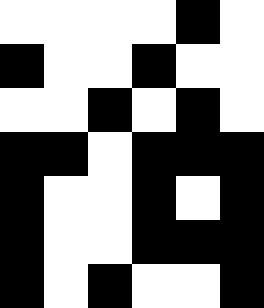[["white", "white", "white", "white", "black", "white"], ["black", "white", "white", "black", "white", "white"], ["white", "white", "black", "white", "black", "white"], ["black", "black", "white", "black", "black", "black"], ["black", "white", "white", "black", "white", "black"], ["black", "white", "white", "black", "black", "black"], ["black", "white", "black", "white", "white", "black"]]